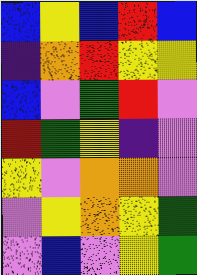[["blue", "yellow", "blue", "red", "blue"], ["indigo", "orange", "red", "yellow", "yellow"], ["blue", "violet", "green", "red", "violet"], ["red", "green", "yellow", "indigo", "violet"], ["yellow", "violet", "orange", "orange", "violet"], ["violet", "yellow", "orange", "yellow", "green"], ["violet", "blue", "violet", "yellow", "green"]]